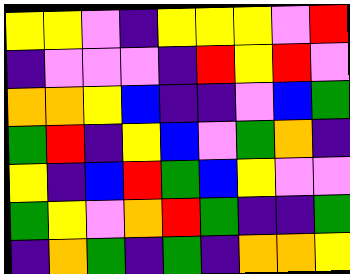[["yellow", "yellow", "violet", "indigo", "yellow", "yellow", "yellow", "violet", "red"], ["indigo", "violet", "violet", "violet", "indigo", "red", "yellow", "red", "violet"], ["orange", "orange", "yellow", "blue", "indigo", "indigo", "violet", "blue", "green"], ["green", "red", "indigo", "yellow", "blue", "violet", "green", "orange", "indigo"], ["yellow", "indigo", "blue", "red", "green", "blue", "yellow", "violet", "violet"], ["green", "yellow", "violet", "orange", "red", "green", "indigo", "indigo", "green"], ["indigo", "orange", "green", "indigo", "green", "indigo", "orange", "orange", "yellow"]]